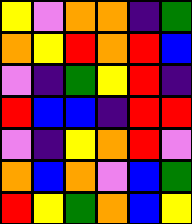[["yellow", "violet", "orange", "orange", "indigo", "green"], ["orange", "yellow", "red", "orange", "red", "blue"], ["violet", "indigo", "green", "yellow", "red", "indigo"], ["red", "blue", "blue", "indigo", "red", "red"], ["violet", "indigo", "yellow", "orange", "red", "violet"], ["orange", "blue", "orange", "violet", "blue", "green"], ["red", "yellow", "green", "orange", "blue", "yellow"]]